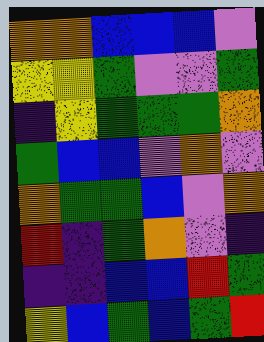[["orange", "orange", "blue", "blue", "blue", "violet"], ["yellow", "yellow", "green", "violet", "violet", "green"], ["indigo", "yellow", "green", "green", "green", "orange"], ["green", "blue", "blue", "violet", "orange", "violet"], ["orange", "green", "green", "blue", "violet", "orange"], ["red", "indigo", "green", "orange", "violet", "indigo"], ["indigo", "indigo", "blue", "blue", "red", "green"], ["yellow", "blue", "green", "blue", "green", "red"]]